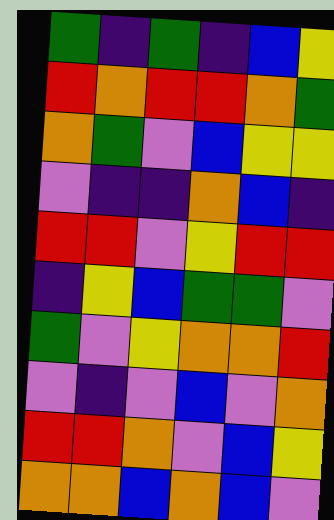[["green", "indigo", "green", "indigo", "blue", "yellow"], ["red", "orange", "red", "red", "orange", "green"], ["orange", "green", "violet", "blue", "yellow", "yellow"], ["violet", "indigo", "indigo", "orange", "blue", "indigo"], ["red", "red", "violet", "yellow", "red", "red"], ["indigo", "yellow", "blue", "green", "green", "violet"], ["green", "violet", "yellow", "orange", "orange", "red"], ["violet", "indigo", "violet", "blue", "violet", "orange"], ["red", "red", "orange", "violet", "blue", "yellow"], ["orange", "orange", "blue", "orange", "blue", "violet"]]